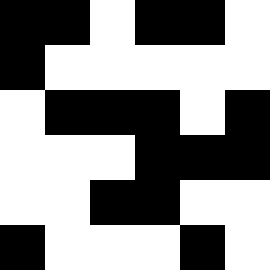[["black", "black", "white", "black", "black", "white"], ["black", "white", "white", "white", "white", "white"], ["white", "black", "black", "black", "white", "black"], ["white", "white", "white", "black", "black", "black"], ["white", "white", "black", "black", "white", "white"], ["black", "white", "white", "white", "black", "white"]]